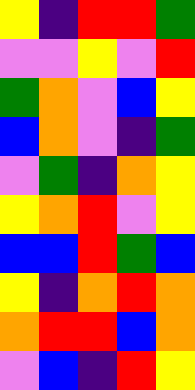[["yellow", "indigo", "red", "red", "green"], ["violet", "violet", "yellow", "violet", "red"], ["green", "orange", "violet", "blue", "yellow"], ["blue", "orange", "violet", "indigo", "green"], ["violet", "green", "indigo", "orange", "yellow"], ["yellow", "orange", "red", "violet", "yellow"], ["blue", "blue", "red", "green", "blue"], ["yellow", "indigo", "orange", "red", "orange"], ["orange", "red", "red", "blue", "orange"], ["violet", "blue", "indigo", "red", "yellow"]]